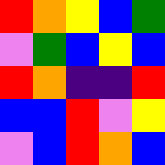[["red", "orange", "yellow", "blue", "green"], ["violet", "green", "blue", "yellow", "blue"], ["red", "orange", "indigo", "indigo", "red"], ["blue", "blue", "red", "violet", "yellow"], ["violet", "blue", "red", "orange", "blue"]]